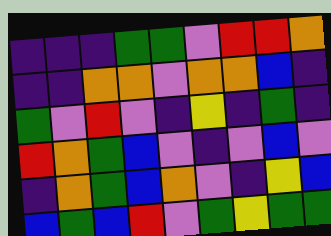[["indigo", "indigo", "indigo", "green", "green", "violet", "red", "red", "orange"], ["indigo", "indigo", "orange", "orange", "violet", "orange", "orange", "blue", "indigo"], ["green", "violet", "red", "violet", "indigo", "yellow", "indigo", "green", "indigo"], ["red", "orange", "green", "blue", "violet", "indigo", "violet", "blue", "violet"], ["indigo", "orange", "green", "blue", "orange", "violet", "indigo", "yellow", "blue"], ["blue", "green", "blue", "red", "violet", "green", "yellow", "green", "green"]]